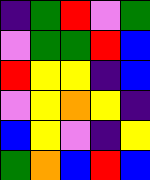[["indigo", "green", "red", "violet", "green"], ["violet", "green", "green", "red", "blue"], ["red", "yellow", "yellow", "indigo", "blue"], ["violet", "yellow", "orange", "yellow", "indigo"], ["blue", "yellow", "violet", "indigo", "yellow"], ["green", "orange", "blue", "red", "blue"]]